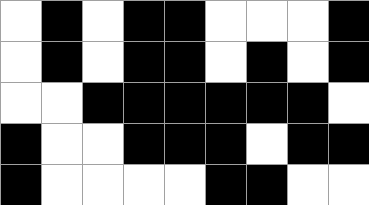[["white", "black", "white", "black", "black", "white", "white", "white", "black"], ["white", "black", "white", "black", "black", "white", "black", "white", "black"], ["white", "white", "black", "black", "black", "black", "black", "black", "white"], ["black", "white", "white", "black", "black", "black", "white", "black", "black"], ["black", "white", "white", "white", "white", "black", "black", "white", "white"]]